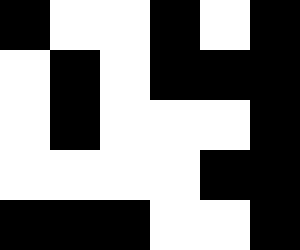[["black", "white", "white", "black", "white", "black"], ["white", "black", "white", "black", "black", "black"], ["white", "black", "white", "white", "white", "black"], ["white", "white", "white", "white", "black", "black"], ["black", "black", "black", "white", "white", "black"]]